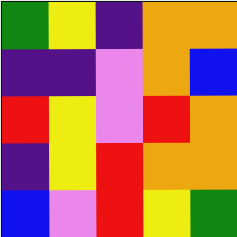[["green", "yellow", "indigo", "orange", "orange"], ["indigo", "indigo", "violet", "orange", "blue"], ["red", "yellow", "violet", "red", "orange"], ["indigo", "yellow", "red", "orange", "orange"], ["blue", "violet", "red", "yellow", "green"]]